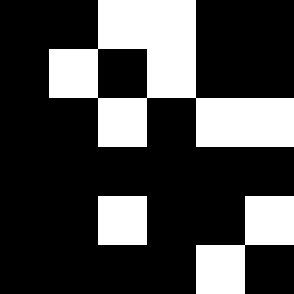[["black", "black", "white", "white", "black", "black"], ["black", "white", "black", "white", "black", "black"], ["black", "black", "white", "black", "white", "white"], ["black", "black", "black", "black", "black", "black"], ["black", "black", "white", "black", "black", "white"], ["black", "black", "black", "black", "white", "black"]]